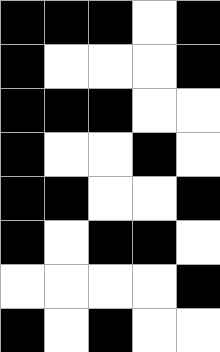[["black", "black", "black", "white", "black"], ["black", "white", "white", "white", "black"], ["black", "black", "black", "white", "white"], ["black", "white", "white", "black", "white"], ["black", "black", "white", "white", "black"], ["black", "white", "black", "black", "white"], ["white", "white", "white", "white", "black"], ["black", "white", "black", "white", "white"]]